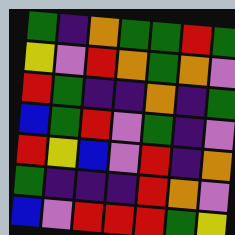[["green", "indigo", "orange", "green", "green", "red", "green"], ["yellow", "violet", "red", "orange", "green", "orange", "violet"], ["red", "green", "indigo", "indigo", "orange", "indigo", "green"], ["blue", "green", "red", "violet", "green", "indigo", "violet"], ["red", "yellow", "blue", "violet", "red", "indigo", "orange"], ["green", "indigo", "indigo", "indigo", "red", "orange", "violet"], ["blue", "violet", "red", "red", "red", "green", "yellow"]]